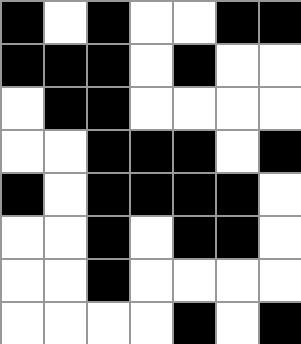[["black", "white", "black", "white", "white", "black", "black"], ["black", "black", "black", "white", "black", "white", "white"], ["white", "black", "black", "white", "white", "white", "white"], ["white", "white", "black", "black", "black", "white", "black"], ["black", "white", "black", "black", "black", "black", "white"], ["white", "white", "black", "white", "black", "black", "white"], ["white", "white", "black", "white", "white", "white", "white"], ["white", "white", "white", "white", "black", "white", "black"]]